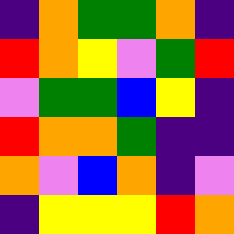[["indigo", "orange", "green", "green", "orange", "indigo"], ["red", "orange", "yellow", "violet", "green", "red"], ["violet", "green", "green", "blue", "yellow", "indigo"], ["red", "orange", "orange", "green", "indigo", "indigo"], ["orange", "violet", "blue", "orange", "indigo", "violet"], ["indigo", "yellow", "yellow", "yellow", "red", "orange"]]